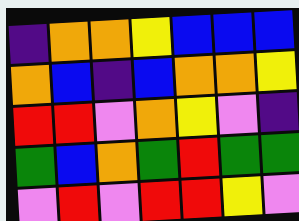[["indigo", "orange", "orange", "yellow", "blue", "blue", "blue"], ["orange", "blue", "indigo", "blue", "orange", "orange", "yellow"], ["red", "red", "violet", "orange", "yellow", "violet", "indigo"], ["green", "blue", "orange", "green", "red", "green", "green"], ["violet", "red", "violet", "red", "red", "yellow", "violet"]]